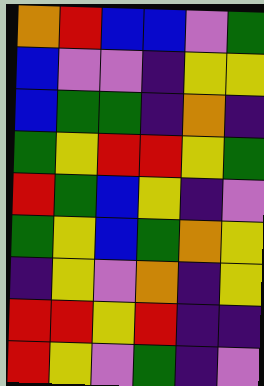[["orange", "red", "blue", "blue", "violet", "green"], ["blue", "violet", "violet", "indigo", "yellow", "yellow"], ["blue", "green", "green", "indigo", "orange", "indigo"], ["green", "yellow", "red", "red", "yellow", "green"], ["red", "green", "blue", "yellow", "indigo", "violet"], ["green", "yellow", "blue", "green", "orange", "yellow"], ["indigo", "yellow", "violet", "orange", "indigo", "yellow"], ["red", "red", "yellow", "red", "indigo", "indigo"], ["red", "yellow", "violet", "green", "indigo", "violet"]]